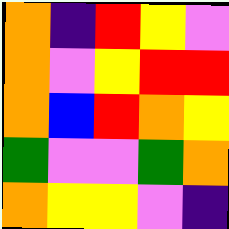[["orange", "indigo", "red", "yellow", "violet"], ["orange", "violet", "yellow", "red", "red"], ["orange", "blue", "red", "orange", "yellow"], ["green", "violet", "violet", "green", "orange"], ["orange", "yellow", "yellow", "violet", "indigo"]]